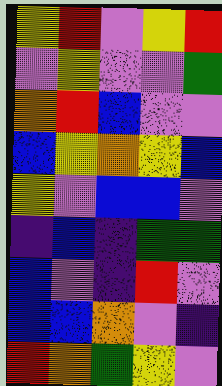[["yellow", "red", "violet", "yellow", "red"], ["violet", "yellow", "violet", "violet", "green"], ["orange", "red", "blue", "violet", "violet"], ["blue", "yellow", "orange", "yellow", "blue"], ["yellow", "violet", "blue", "blue", "violet"], ["indigo", "blue", "indigo", "green", "green"], ["blue", "violet", "indigo", "red", "violet"], ["blue", "blue", "orange", "violet", "indigo"], ["red", "orange", "green", "yellow", "violet"]]